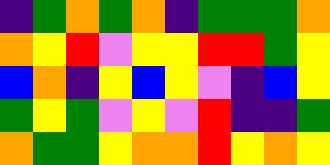[["indigo", "green", "orange", "green", "orange", "indigo", "green", "green", "green", "orange"], ["orange", "yellow", "red", "violet", "yellow", "yellow", "red", "red", "green", "yellow"], ["blue", "orange", "indigo", "yellow", "blue", "yellow", "violet", "indigo", "blue", "yellow"], ["green", "yellow", "green", "violet", "yellow", "violet", "red", "indigo", "indigo", "green"], ["orange", "green", "green", "yellow", "orange", "orange", "red", "yellow", "orange", "yellow"]]